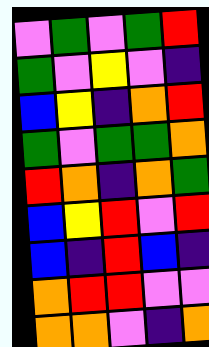[["violet", "green", "violet", "green", "red"], ["green", "violet", "yellow", "violet", "indigo"], ["blue", "yellow", "indigo", "orange", "red"], ["green", "violet", "green", "green", "orange"], ["red", "orange", "indigo", "orange", "green"], ["blue", "yellow", "red", "violet", "red"], ["blue", "indigo", "red", "blue", "indigo"], ["orange", "red", "red", "violet", "violet"], ["orange", "orange", "violet", "indigo", "orange"]]